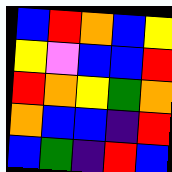[["blue", "red", "orange", "blue", "yellow"], ["yellow", "violet", "blue", "blue", "red"], ["red", "orange", "yellow", "green", "orange"], ["orange", "blue", "blue", "indigo", "red"], ["blue", "green", "indigo", "red", "blue"]]